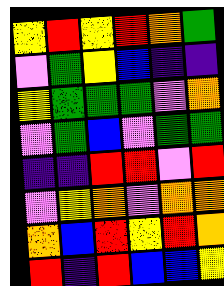[["yellow", "red", "yellow", "red", "orange", "green"], ["violet", "green", "yellow", "blue", "indigo", "indigo"], ["yellow", "green", "green", "green", "violet", "orange"], ["violet", "green", "blue", "violet", "green", "green"], ["indigo", "indigo", "red", "red", "violet", "red"], ["violet", "yellow", "orange", "violet", "orange", "orange"], ["orange", "blue", "red", "yellow", "red", "orange"], ["red", "indigo", "red", "blue", "blue", "yellow"]]